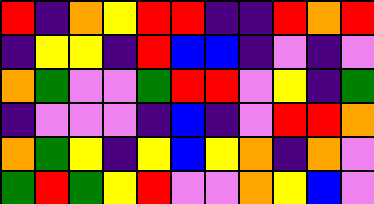[["red", "indigo", "orange", "yellow", "red", "red", "indigo", "indigo", "red", "orange", "red"], ["indigo", "yellow", "yellow", "indigo", "red", "blue", "blue", "indigo", "violet", "indigo", "violet"], ["orange", "green", "violet", "violet", "green", "red", "red", "violet", "yellow", "indigo", "green"], ["indigo", "violet", "violet", "violet", "indigo", "blue", "indigo", "violet", "red", "red", "orange"], ["orange", "green", "yellow", "indigo", "yellow", "blue", "yellow", "orange", "indigo", "orange", "violet"], ["green", "red", "green", "yellow", "red", "violet", "violet", "orange", "yellow", "blue", "violet"]]